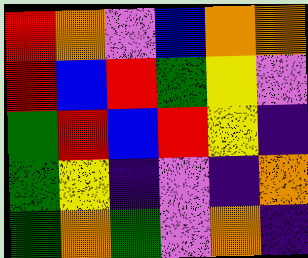[["red", "orange", "violet", "blue", "orange", "orange"], ["red", "blue", "red", "green", "yellow", "violet"], ["green", "red", "blue", "red", "yellow", "indigo"], ["green", "yellow", "indigo", "violet", "indigo", "orange"], ["green", "orange", "green", "violet", "orange", "indigo"]]